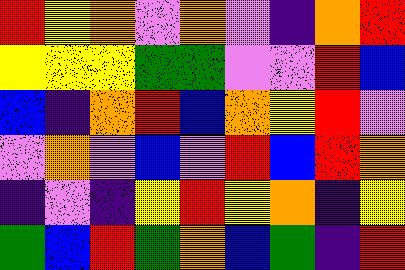[["red", "yellow", "orange", "violet", "orange", "violet", "indigo", "orange", "red"], ["yellow", "yellow", "yellow", "green", "green", "violet", "violet", "red", "blue"], ["blue", "indigo", "orange", "red", "blue", "orange", "yellow", "red", "violet"], ["violet", "orange", "violet", "blue", "violet", "red", "blue", "red", "orange"], ["indigo", "violet", "indigo", "yellow", "red", "yellow", "orange", "indigo", "yellow"], ["green", "blue", "red", "green", "orange", "blue", "green", "indigo", "red"]]